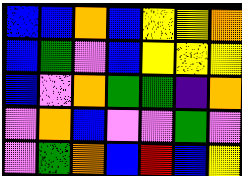[["blue", "blue", "orange", "blue", "yellow", "yellow", "orange"], ["blue", "green", "violet", "blue", "yellow", "yellow", "yellow"], ["blue", "violet", "orange", "green", "green", "indigo", "orange"], ["violet", "orange", "blue", "violet", "violet", "green", "violet"], ["violet", "green", "orange", "blue", "red", "blue", "yellow"]]